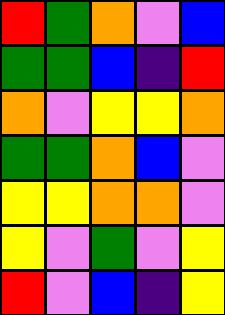[["red", "green", "orange", "violet", "blue"], ["green", "green", "blue", "indigo", "red"], ["orange", "violet", "yellow", "yellow", "orange"], ["green", "green", "orange", "blue", "violet"], ["yellow", "yellow", "orange", "orange", "violet"], ["yellow", "violet", "green", "violet", "yellow"], ["red", "violet", "blue", "indigo", "yellow"]]